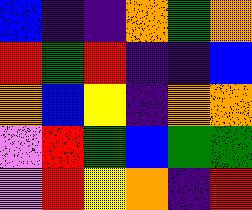[["blue", "indigo", "indigo", "orange", "green", "orange"], ["red", "green", "red", "indigo", "indigo", "blue"], ["orange", "blue", "yellow", "indigo", "orange", "orange"], ["violet", "red", "green", "blue", "green", "green"], ["violet", "red", "yellow", "orange", "indigo", "red"]]